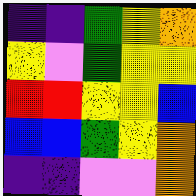[["indigo", "indigo", "green", "yellow", "orange"], ["yellow", "violet", "green", "yellow", "yellow"], ["red", "red", "yellow", "yellow", "blue"], ["blue", "blue", "green", "yellow", "orange"], ["indigo", "indigo", "violet", "violet", "orange"]]